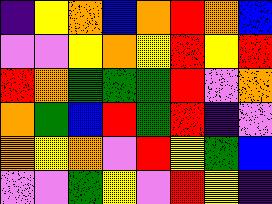[["indigo", "yellow", "orange", "blue", "orange", "red", "orange", "blue"], ["violet", "violet", "yellow", "orange", "yellow", "red", "yellow", "red"], ["red", "orange", "green", "green", "green", "red", "violet", "orange"], ["orange", "green", "blue", "red", "green", "red", "indigo", "violet"], ["orange", "yellow", "orange", "violet", "red", "yellow", "green", "blue"], ["violet", "violet", "green", "yellow", "violet", "red", "yellow", "indigo"]]